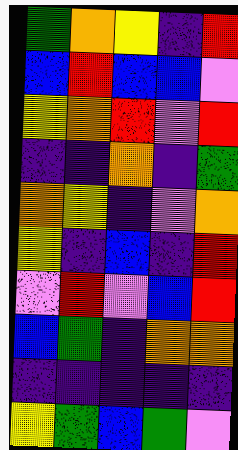[["green", "orange", "yellow", "indigo", "red"], ["blue", "red", "blue", "blue", "violet"], ["yellow", "orange", "red", "violet", "red"], ["indigo", "indigo", "orange", "indigo", "green"], ["orange", "yellow", "indigo", "violet", "orange"], ["yellow", "indigo", "blue", "indigo", "red"], ["violet", "red", "violet", "blue", "red"], ["blue", "green", "indigo", "orange", "orange"], ["indigo", "indigo", "indigo", "indigo", "indigo"], ["yellow", "green", "blue", "green", "violet"]]